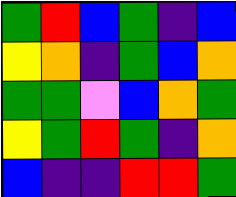[["green", "red", "blue", "green", "indigo", "blue"], ["yellow", "orange", "indigo", "green", "blue", "orange"], ["green", "green", "violet", "blue", "orange", "green"], ["yellow", "green", "red", "green", "indigo", "orange"], ["blue", "indigo", "indigo", "red", "red", "green"]]